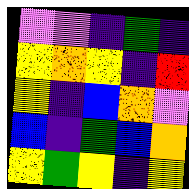[["violet", "violet", "indigo", "green", "indigo"], ["yellow", "orange", "yellow", "indigo", "red"], ["yellow", "indigo", "blue", "orange", "violet"], ["blue", "indigo", "green", "blue", "orange"], ["yellow", "green", "yellow", "indigo", "yellow"]]